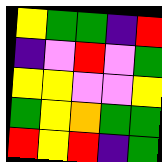[["yellow", "green", "green", "indigo", "red"], ["indigo", "violet", "red", "violet", "green"], ["yellow", "yellow", "violet", "violet", "yellow"], ["green", "yellow", "orange", "green", "green"], ["red", "yellow", "red", "indigo", "green"]]